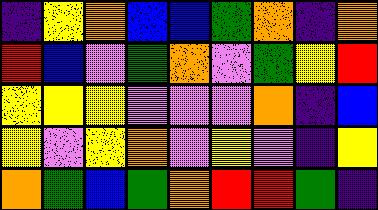[["indigo", "yellow", "orange", "blue", "blue", "green", "orange", "indigo", "orange"], ["red", "blue", "violet", "green", "orange", "violet", "green", "yellow", "red"], ["yellow", "yellow", "yellow", "violet", "violet", "violet", "orange", "indigo", "blue"], ["yellow", "violet", "yellow", "orange", "violet", "yellow", "violet", "indigo", "yellow"], ["orange", "green", "blue", "green", "orange", "red", "red", "green", "indigo"]]